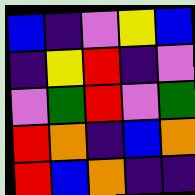[["blue", "indigo", "violet", "yellow", "blue"], ["indigo", "yellow", "red", "indigo", "violet"], ["violet", "green", "red", "violet", "green"], ["red", "orange", "indigo", "blue", "orange"], ["red", "blue", "orange", "indigo", "indigo"]]